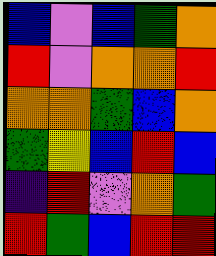[["blue", "violet", "blue", "green", "orange"], ["red", "violet", "orange", "orange", "red"], ["orange", "orange", "green", "blue", "orange"], ["green", "yellow", "blue", "red", "blue"], ["indigo", "red", "violet", "orange", "green"], ["red", "green", "blue", "red", "red"]]